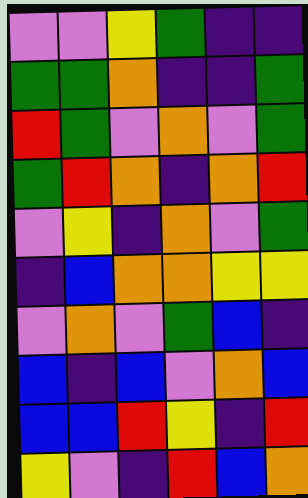[["violet", "violet", "yellow", "green", "indigo", "indigo"], ["green", "green", "orange", "indigo", "indigo", "green"], ["red", "green", "violet", "orange", "violet", "green"], ["green", "red", "orange", "indigo", "orange", "red"], ["violet", "yellow", "indigo", "orange", "violet", "green"], ["indigo", "blue", "orange", "orange", "yellow", "yellow"], ["violet", "orange", "violet", "green", "blue", "indigo"], ["blue", "indigo", "blue", "violet", "orange", "blue"], ["blue", "blue", "red", "yellow", "indigo", "red"], ["yellow", "violet", "indigo", "red", "blue", "orange"]]